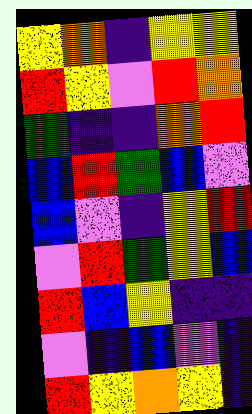[["yellow", "orange", "indigo", "yellow", "yellow"], ["red", "yellow", "violet", "red", "orange"], ["green", "indigo", "indigo", "orange", "red"], ["blue", "red", "green", "blue", "violet"], ["blue", "violet", "indigo", "yellow", "red"], ["violet", "red", "green", "yellow", "blue"], ["red", "blue", "yellow", "indigo", "indigo"], ["violet", "indigo", "blue", "violet", "indigo"], ["red", "yellow", "orange", "yellow", "indigo"]]